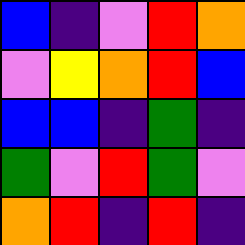[["blue", "indigo", "violet", "red", "orange"], ["violet", "yellow", "orange", "red", "blue"], ["blue", "blue", "indigo", "green", "indigo"], ["green", "violet", "red", "green", "violet"], ["orange", "red", "indigo", "red", "indigo"]]